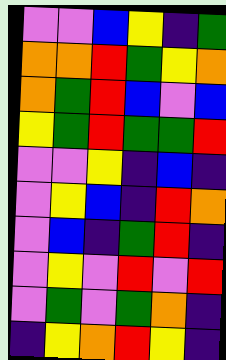[["violet", "violet", "blue", "yellow", "indigo", "green"], ["orange", "orange", "red", "green", "yellow", "orange"], ["orange", "green", "red", "blue", "violet", "blue"], ["yellow", "green", "red", "green", "green", "red"], ["violet", "violet", "yellow", "indigo", "blue", "indigo"], ["violet", "yellow", "blue", "indigo", "red", "orange"], ["violet", "blue", "indigo", "green", "red", "indigo"], ["violet", "yellow", "violet", "red", "violet", "red"], ["violet", "green", "violet", "green", "orange", "indigo"], ["indigo", "yellow", "orange", "red", "yellow", "indigo"]]